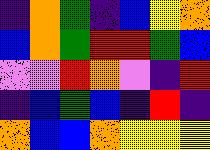[["indigo", "orange", "green", "indigo", "blue", "yellow", "orange"], ["blue", "orange", "green", "red", "red", "green", "blue"], ["violet", "violet", "red", "orange", "violet", "indigo", "red"], ["indigo", "blue", "green", "blue", "indigo", "red", "indigo"], ["orange", "blue", "blue", "orange", "yellow", "yellow", "yellow"]]